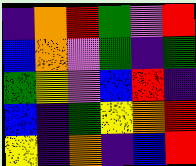[["indigo", "orange", "red", "green", "violet", "red"], ["blue", "orange", "violet", "green", "indigo", "green"], ["green", "yellow", "violet", "blue", "red", "indigo"], ["blue", "indigo", "green", "yellow", "orange", "red"], ["yellow", "indigo", "orange", "indigo", "blue", "red"]]